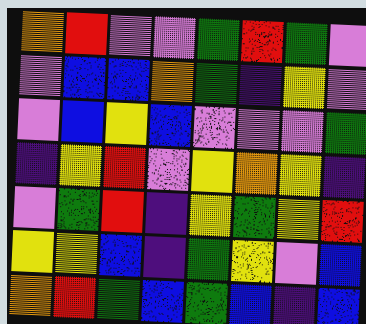[["orange", "red", "violet", "violet", "green", "red", "green", "violet"], ["violet", "blue", "blue", "orange", "green", "indigo", "yellow", "violet"], ["violet", "blue", "yellow", "blue", "violet", "violet", "violet", "green"], ["indigo", "yellow", "red", "violet", "yellow", "orange", "yellow", "indigo"], ["violet", "green", "red", "indigo", "yellow", "green", "yellow", "red"], ["yellow", "yellow", "blue", "indigo", "green", "yellow", "violet", "blue"], ["orange", "red", "green", "blue", "green", "blue", "indigo", "blue"]]